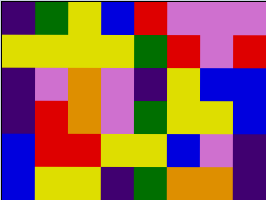[["indigo", "green", "yellow", "blue", "red", "violet", "violet", "violet"], ["yellow", "yellow", "yellow", "yellow", "green", "red", "violet", "red"], ["indigo", "violet", "orange", "violet", "indigo", "yellow", "blue", "blue"], ["indigo", "red", "orange", "violet", "green", "yellow", "yellow", "blue"], ["blue", "red", "red", "yellow", "yellow", "blue", "violet", "indigo"], ["blue", "yellow", "yellow", "indigo", "green", "orange", "orange", "indigo"]]